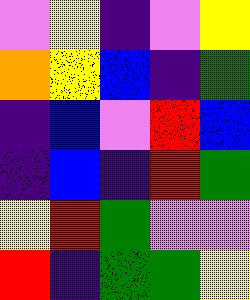[["violet", "yellow", "indigo", "violet", "yellow"], ["orange", "yellow", "blue", "indigo", "green"], ["indigo", "blue", "violet", "red", "blue"], ["indigo", "blue", "indigo", "red", "green"], ["yellow", "red", "green", "violet", "violet"], ["red", "indigo", "green", "green", "yellow"]]